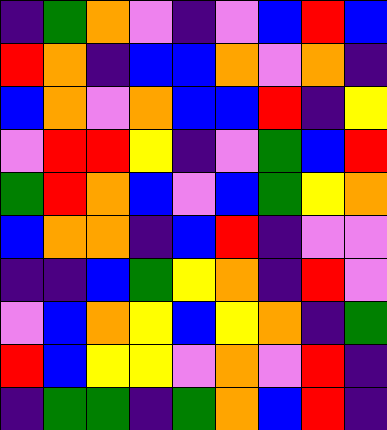[["indigo", "green", "orange", "violet", "indigo", "violet", "blue", "red", "blue"], ["red", "orange", "indigo", "blue", "blue", "orange", "violet", "orange", "indigo"], ["blue", "orange", "violet", "orange", "blue", "blue", "red", "indigo", "yellow"], ["violet", "red", "red", "yellow", "indigo", "violet", "green", "blue", "red"], ["green", "red", "orange", "blue", "violet", "blue", "green", "yellow", "orange"], ["blue", "orange", "orange", "indigo", "blue", "red", "indigo", "violet", "violet"], ["indigo", "indigo", "blue", "green", "yellow", "orange", "indigo", "red", "violet"], ["violet", "blue", "orange", "yellow", "blue", "yellow", "orange", "indigo", "green"], ["red", "blue", "yellow", "yellow", "violet", "orange", "violet", "red", "indigo"], ["indigo", "green", "green", "indigo", "green", "orange", "blue", "red", "indigo"]]